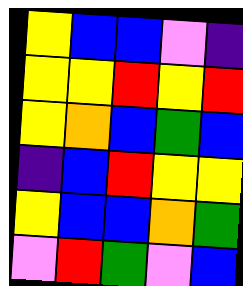[["yellow", "blue", "blue", "violet", "indigo"], ["yellow", "yellow", "red", "yellow", "red"], ["yellow", "orange", "blue", "green", "blue"], ["indigo", "blue", "red", "yellow", "yellow"], ["yellow", "blue", "blue", "orange", "green"], ["violet", "red", "green", "violet", "blue"]]